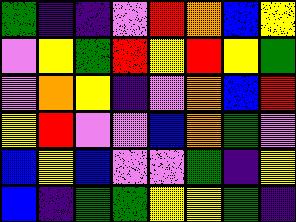[["green", "indigo", "indigo", "violet", "red", "orange", "blue", "yellow"], ["violet", "yellow", "green", "red", "yellow", "red", "yellow", "green"], ["violet", "orange", "yellow", "indigo", "violet", "orange", "blue", "red"], ["yellow", "red", "violet", "violet", "blue", "orange", "green", "violet"], ["blue", "yellow", "blue", "violet", "violet", "green", "indigo", "yellow"], ["blue", "indigo", "green", "green", "yellow", "yellow", "green", "indigo"]]